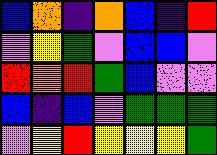[["blue", "orange", "indigo", "orange", "blue", "indigo", "red"], ["violet", "yellow", "green", "violet", "blue", "blue", "violet"], ["red", "orange", "red", "green", "blue", "violet", "violet"], ["blue", "indigo", "blue", "violet", "green", "green", "green"], ["violet", "yellow", "red", "yellow", "yellow", "yellow", "green"]]